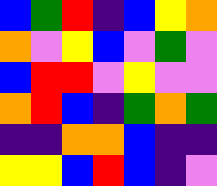[["blue", "green", "red", "indigo", "blue", "yellow", "orange"], ["orange", "violet", "yellow", "blue", "violet", "green", "violet"], ["blue", "red", "red", "violet", "yellow", "violet", "violet"], ["orange", "red", "blue", "indigo", "green", "orange", "green"], ["indigo", "indigo", "orange", "orange", "blue", "indigo", "indigo"], ["yellow", "yellow", "blue", "red", "blue", "indigo", "violet"]]